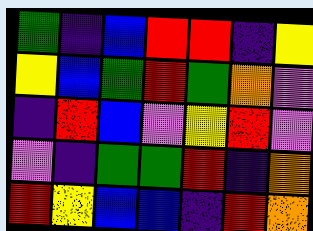[["green", "indigo", "blue", "red", "red", "indigo", "yellow"], ["yellow", "blue", "green", "red", "green", "orange", "violet"], ["indigo", "red", "blue", "violet", "yellow", "red", "violet"], ["violet", "indigo", "green", "green", "red", "indigo", "orange"], ["red", "yellow", "blue", "blue", "indigo", "red", "orange"]]